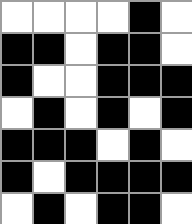[["white", "white", "white", "white", "black", "white"], ["black", "black", "white", "black", "black", "white"], ["black", "white", "white", "black", "black", "black"], ["white", "black", "white", "black", "white", "black"], ["black", "black", "black", "white", "black", "white"], ["black", "white", "black", "black", "black", "black"], ["white", "black", "white", "black", "black", "white"]]